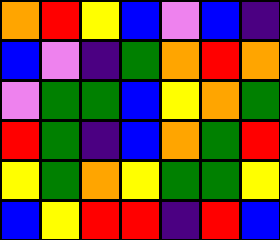[["orange", "red", "yellow", "blue", "violet", "blue", "indigo"], ["blue", "violet", "indigo", "green", "orange", "red", "orange"], ["violet", "green", "green", "blue", "yellow", "orange", "green"], ["red", "green", "indigo", "blue", "orange", "green", "red"], ["yellow", "green", "orange", "yellow", "green", "green", "yellow"], ["blue", "yellow", "red", "red", "indigo", "red", "blue"]]